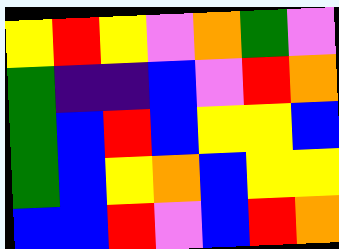[["yellow", "red", "yellow", "violet", "orange", "green", "violet"], ["green", "indigo", "indigo", "blue", "violet", "red", "orange"], ["green", "blue", "red", "blue", "yellow", "yellow", "blue"], ["green", "blue", "yellow", "orange", "blue", "yellow", "yellow"], ["blue", "blue", "red", "violet", "blue", "red", "orange"]]